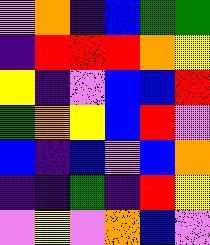[["violet", "orange", "indigo", "blue", "green", "green"], ["indigo", "red", "red", "red", "orange", "yellow"], ["yellow", "indigo", "violet", "blue", "blue", "red"], ["green", "orange", "yellow", "blue", "red", "violet"], ["blue", "indigo", "blue", "violet", "blue", "orange"], ["indigo", "indigo", "green", "indigo", "red", "yellow"], ["violet", "yellow", "violet", "orange", "blue", "violet"]]